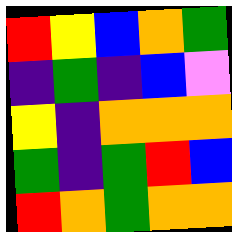[["red", "yellow", "blue", "orange", "green"], ["indigo", "green", "indigo", "blue", "violet"], ["yellow", "indigo", "orange", "orange", "orange"], ["green", "indigo", "green", "red", "blue"], ["red", "orange", "green", "orange", "orange"]]